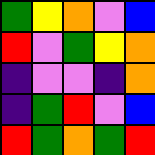[["green", "yellow", "orange", "violet", "blue"], ["red", "violet", "green", "yellow", "orange"], ["indigo", "violet", "violet", "indigo", "orange"], ["indigo", "green", "red", "violet", "blue"], ["red", "green", "orange", "green", "red"]]